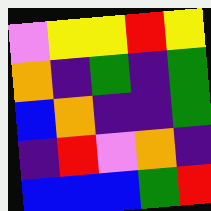[["violet", "yellow", "yellow", "red", "yellow"], ["orange", "indigo", "green", "indigo", "green"], ["blue", "orange", "indigo", "indigo", "green"], ["indigo", "red", "violet", "orange", "indigo"], ["blue", "blue", "blue", "green", "red"]]